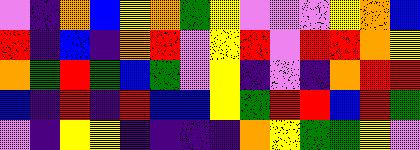[["violet", "indigo", "orange", "blue", "yellow", "orange", "green", "yellow", "violet", "violet", "violet", "yellow", "orange", "blue"], ["red", "indigo", "blue", "indigo", "orange", "red", "violet", "yellow", "red", "violet", "red", "red", "orange", "yellow"], ["orange", "green", "red", "green", "blue", "green", "violet", "yellow", "indigo", "violet", "indigo", "orange", "red", "red"], ["blue", "indigo", "red", "indigo", "red", "blue", "blue", "yellow", "green", "red", "red", "blue", "red", "green"], ["violet", "indigo", "yellow", "yellow", "indigo", "indigo", "indigo", "indigo", "orange", "yellow", "green", "green", "yellow", "violet"]]